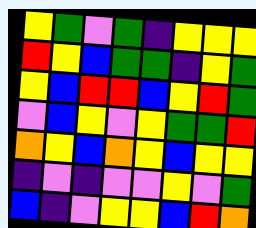[["yellow", "green", "violet", "green", "indigo", "yellow", "yellow", "yellow"], ["red", "yellow", "blue", "green", "green", "indigo", "yellow", "green"], ["yellow", "blue", "red", "red", "blue", "yellow", "red", "green"], ["violet", "blue", "yellow", "violet", "yellow", "green", "green", "red"], ["orange", "yellow", "blue", "orange", "yellow", "blue", "yellow", "yellow"], ["indigo", "violet", "indigo", "violet", "violet", "yellow", "violet", "green"], ["blue", "indigo", "violet", "yellow", "yellow", "blue", "red", "orange"]]